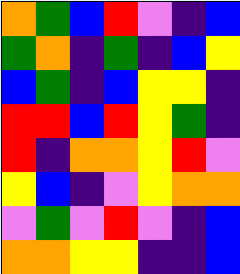[["orange", "green", "blue", "red", "violet", "indigo", "blue"], ["green", "orange", "indigo", "green", "indigo", "blue", "yellow"], ["blue", "green", "indigo", "blue", "yellow", "yellow", "indigo"], ["red", "red", "blue", "red", "yellow", "green", "indigo"], ["red", "indigo", "orange", "orange", "yellow", "red", "violet"], ["yellow", "blue", "indigo", "violet", "yellow", "orange", "orange"], ["violet", "green", "violet", "red", "violet", "indigo", "blue"], ["orange", "orange", "yellow", "yellow", "indigo", "indigo", "blue"]]